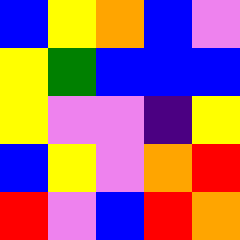[["blue", "yellow", "orange", "blue", "violet"], ["yellow", "green", "blue", "blue", "blue"], ["yellow", "violet", "violet", "indigo", "yellow"], ["blue", "yellow", "violet", "orange", "red"], ["red", "violet", "blue", "red", "orange"]]